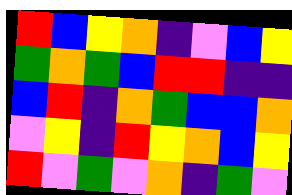[["red", "blue", "yellow", "orange", "indigo", "violet", "blue", "yellow"], ["green", "orange", "green", "blue", "red", "red", "indigo", "indigo"], ["blue", "red", "indigo", "orange", "green", "blue", "blue", "orange"], ["violet", "yellow", "indigo", "red", "yellow", "orange", "blue", "yellow"], ["red", "violet", "green", "violet", "orange", "indigo", "green", "violet"]]